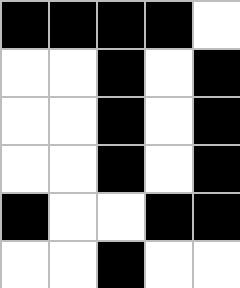[["black", "black", "black", "black", "white"], ["white", "white", "black", "white", "black"], ["white", "white", "black", "white", "black"], ["white", "white", "black", "white", "black"], ["black", "white", "white", "black", "black"], ["white", "white", "black", "white", "white"]]